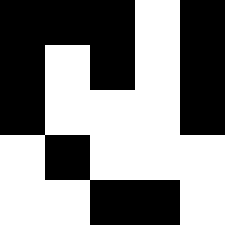[["black", "black", "black", "white", "black"], ["black", "white", "black", "white", "black"], ["black", "white", "white", "white", "black"], ["white", "black", "white", "white", "white"], ["white", "white", "black", "black", "white"]]